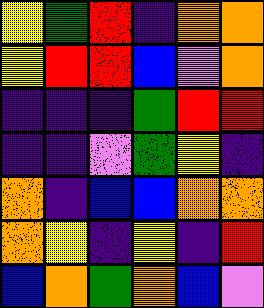[["yellow", "green", "red", "indigo", "orange", "orange"], ["yellow", "red", "red", "blue", "violet", "orange"], ["indigo", "indigo", "indigo", "green", "red", "red"], ["indigo", "indigo", "violet", "green", "yellow", "indigo"], ["orange", "indigo", "blue", "blue", "orange", "orange"], ["orange", "yellow", "indigo", "yellow", "indigo", "red"], ["blue", "orange", "green", "orange", "blue", "violet"]]